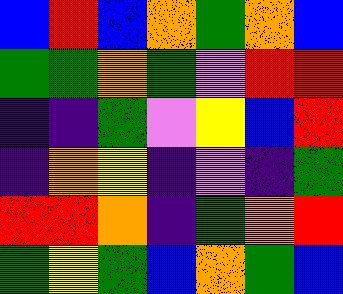[["blue", "red", "blue", "orange", "green", "orange", "blue"], ["green", "green", "orange", "green", "violet", "red", "red"], ["indigo", "indigo", "green", "violet", "yellow", "blue", "red"], ["indigo", "orange", "yellow", "indigo", "violet", "indigo", "green"], ["red", "red", "orange", "indigo", "green", "orange", "red"], ["green", "yellow", "green", "blue", "orange", "green", "blue"]]